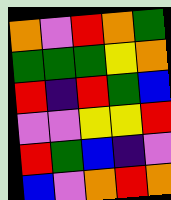[["orange", "violet", "red", "orange", "green"], ["green", "green", "green", "yellow", "orange"], ["red", "indigo", "red", "green", "blue"], ["violet", "violet", "yellow", "yellow", "red"], ["red", "green", "blue", "indigo", "violet"], ["blue", "violet", "orange", "red", "orange"]]